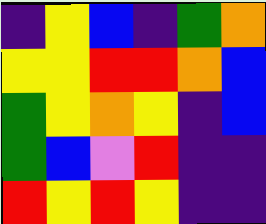[["indigo", "yellow", "blue", "indigo", "green", "orange"], ["yellow", "yellow", "red", "red", "orange", "blue"], ["green", "yellow", "orange", "yellow", "indigo", "blue"], ["green", "blue", "violet", "red", "indigo", "indigo"], ["red", "yellow", "red", "yellow", "indigo", "indigo"]]